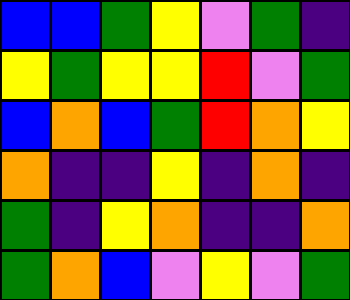[["blue", "blue", "green", "yellow", "violet", "green", "indigo"], ["yellow", "green", "yellow", "yellow", "red", "violet", "green"], ["blue", "orange", "blue", "green", "red", "orange", "yellow"], ["orange", "indigo", "indigo", "yellow", "indigo", "orange", "indigo"], ["green", "indigo", "yellow", "orange", "indigo", "indigo", "orange"], ["green", "orange", "blue", "violet", "yellow", "violet", "green"]]